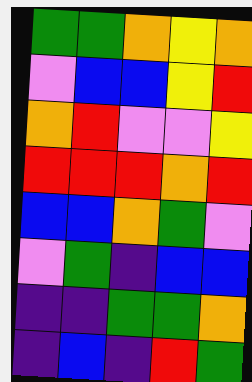[["green", "green", "orange", "yellow", "orange"], ["violet", "blue", "blue", "yellow", "red"], ["orange", "red", "violet", "violet", "yellow"], ["red", "red", "red", "orange", "red"], ["blue", "blue", "orange", "green", "violet"], ["violet", "green", "indigo", "blue", "blue"], ["indigo", "indigo", "green", "green", "orange"], ["indigo", "blue", "indigo", "red", "green"]]